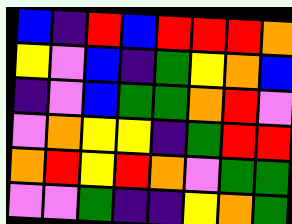[["blue", "indigo", "red", "blue", "red", "red", "red", "orange"], ["yellow", "violet", "blue", "indigo", "green", "yellow", "orange", "blue"], ["indigo", "violet", "blue", "green", "green", "orange", "red", "violet"], ["violet", "orange", "yellow", "yellow", "indigo", "green", "red", "red"], ["orange", "red", "yellow", "red", "orange", "violet", "green", "green"], ["violet", "violet", "green", "indigo", "indigo", "yellow", "orange", "green"]]